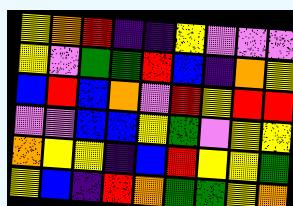[["yellow", "orange", "red", "indigo", "indigo", "yellow", "violet", "violet", "violet"], ["yellow", "violet", "green", "green", "red", "blue", "indigo", "orange", "yellow"], ["blue", "red", "blue", "orange", "violet", "red", "yellow", "red", "red"], ["violet", "violet", "blue", "blue", "yellow", "green", "violet", "yellow", "yellow"], ["orange", "yellow", "yellow", "indigo", "blue", "red", "yellow", "yellow", "green"], ["yellow", "blue", "indigo", "red", "orange", "green", "green", "yellow", "orange"]]